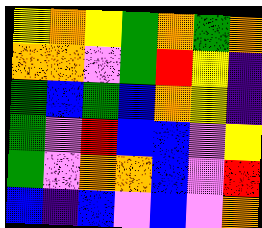[["yellow", "orange", "yellow", "green", "orange", "green", "orange"], ["orange", "orange", "violet", "green", "red", "yellow", "indigo"], ["green", "blue", "green", "blue", "orange", "yellow", "indigo"], ["green", "violet", "red", "blue", "blue", "violet", "yellow"], ["green", "violet", "orange", "orange", "blue", "violet", "red"], ["blue", "indigo", "blue", "violet", "blue", "violet", "orange"]]